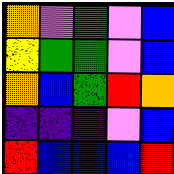[["orange", "violet", "green", "violet", "blue"], ["yellow", "green", "green", "violet", "blue"], ["orange", "blue", "green", "red", "orange"], ["indigo", "indigo", "indigo", "violet", "blue"], ["red", "blue", "blue", "blue", "red"]]